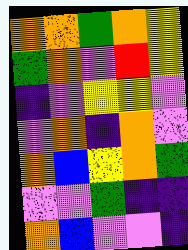[["orange", "orange", "green", "orange", "yellow"], ["green", "orange", "violet", "red", "yellow"], ["indigo", "violet", "yellow", "yellow", "violet"], ["violet", "orange", "indigo", "orange", "violet"], ["orange", "blue", "yellow", "orange", "green"], ["violet", "violet", "green", "indigo", "indigo"], ["orange", "blue", "violet", "violet", "indigo"]]